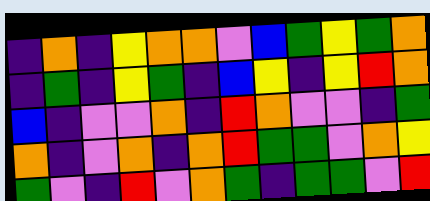[["indigo", "orange", "indigo", "yellow", "orange", "orange", "violet", "blue", "green", "yellow", "green", "orange"], ["indigo", "green", "indigo", "yellow", "green", "indigo", "blue", "yellow", "indigo", "yellow", "red", "orange"], ["blue", "indigo", "violet", "violet", "orange", "indigo", "red", "orange", "violet", "violet", "indigo", "green"], ["orange", "indigo", "violet", "orange", "indigo", "orange", "red", "green", "green", "violet", "orange", "yellow"], ["green", "violet", "indigo", "red", "violet", "orange", "green", "indigo", "green", "green", "violet", "red"]]